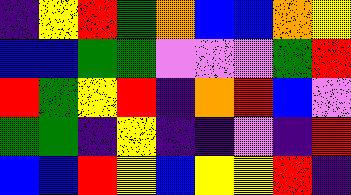[["indigo", "yellow", "red", "green", "orange", "blue", "blue", "orange", "yellow"], ["blue", "blue", "green", "green", "violet", "violet", "violet", "green", "red"], ["red", "green", "yellow", "red", "indigo", "orange", "red", "blue", "violet"], ["green", "green", "indigo", "yellow", "indigo", "indigo", "violet", "indigo", "red"], ["blue", "blue", "red", "yellow", "blue", "yellow", "yellow", "red", "indigo"]]